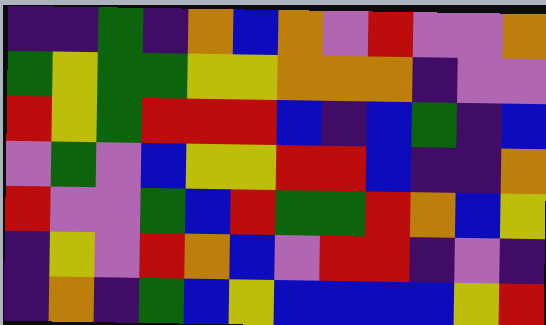[["indigo", "indigo", "green", "indigo", "orange", "blue", "orange", "violet", "red", "violet", "violet", "orange"], ["green", "yellow", "green", "green", "yellow", "yellow", "orange", "orange", "orange", "indigo", "violet", "violet"], ["red", "yellow", "green", "red", "red", "red", "blue", "indigo", "blue", "green", "indigo", "blue"], ["violet", "green", "violet", "blue", "yellow", "yellow", "red", "red", "blue", "indigo", "indigo", "orange"], ["red", "violet", "violet", "green", "blue", "red", "green", "green", "red", "orange", "blue", "yellow"], ["indigo", "yellow", "violet", "red", "orange", "blue", "violet", "red", "red", "indigo", "violet", "indigo"], ["indigo", "orange", "indigo", "green", "blue", "yellow", "blue", "blue", "blue", "blue", "yellow", "red"]]